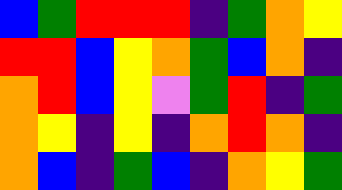[["blue", "green", "red", "red", "red", "indigo", "green", "orange", "yellow"], ["red", "red", "blue", "yellow", "orange", "green", "blue", "orange", "indigo"], ["orange", "red", "blue", "yellow", "violet", "green", "red", "indigo", "green"], ["orange", "yellow", "indigo", "yellow", "indigo", "orange", "red", "orange", "indigo"], ["orange", "blue", "indigo", "green", "blue", "indigo", "orange", "yellow", "green"]]